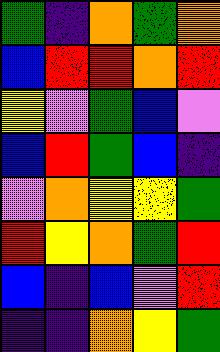[["green", "indigo", "orange", "green", "orange"], ["blue", "red", "red", "orange", "red"], ["yellow", "violet", "green", "blue", "violet"], ["blue", "red", "green", "blue", "indigo"], ["violet", "orange", "yellow", "yellow", "green"], ["red", "yellow", "orange", "green", "red"], ["blue", "indigo", "blue", "violet", "red"], ["indigo", "indigo", "orange", "yellow", "green"]]